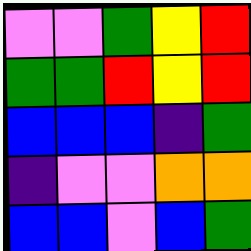[["violet", "violet", "green", "yellow", "red"], ["green", "green", "red", "yellow", "red"], ["blue", "blue", "blue", "indigo", "green"], ["indigo", "violet", "violet", "orange", "orange"], ["blue", "blue", "violet", "blue", "green"]]